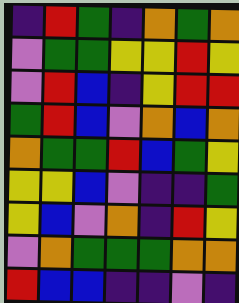[["indigo", "red", "green", "indigo", "orange", "green", "orange"], ["violet", "green", "green", "yellow", "yellow", "red", "yellow"], ["violet", "red", "blue", "indigo", "yellow", "red", "red"], ["green", "red", "blue", "violet", "orange", "blue", "orange"], ["orange", "green", "green", "red", "blue", "green", "yellow"], ["yellow", "yellow", "blue", "violet", "indigo", "indigo", "green"], ["yellow", "blue", "violet", "orange", "indigo", "red", "yellow"], ["violet", "orange", "green", "green", "green", "orange", "orange"], ["red", "blue", "blue", "indigo", "indigo", "violet", "indigo"]]